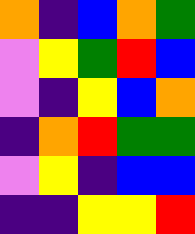[["orange", "indigo", "blue", "orange", "green"], ["violet", "yellow", "green", "red", "blue"], ["violet", "indigo", "yellow", "blue", "orange"], ["indigo", "orange", "red", "green", "green"], ["violet", "yellow", "indigo", "blue", "blue"], ["indigo", "indigo", "yellow", "yellow", "red"]]